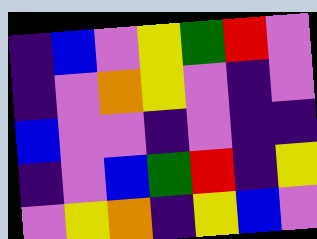[["indigo", "blue", "violet", "yellow", "green", "red", "violet"], ["indigo", "violet", "orange", "yellow", "violet", "indigo", "violet"], ["blue", "violet", "violet", "indigo", "violet", "indigo", "indigo"], ["indigo", "violet", "blue", "green", "red", "indigo", "yellow"], ["violet", "yellow", "orange", "indigo", "yellow", "blue", "violet"]]